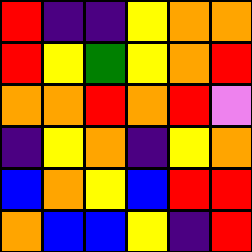[["red", "indigo", "indigo", "yellow", "orange", "orange"], ["red", "yellow", "green", "yellow", "orange", "red"], ["orange", "orange", "red", "orange", "red", "violet"], ["indigo", "yellow", "orange", "indigo", "yellow", "orange"], ["blue", "orange", "yellow", "blue", "red", "red"], ["orange", "blue", "blue", "yellow", "indigo", "red"]]